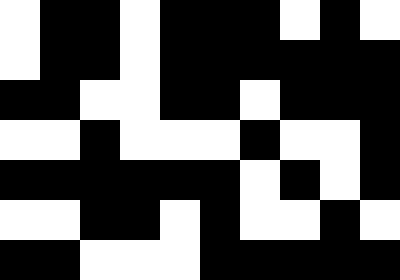[["white", "black", "black", "white", "black", "black", "black", "white", "black", "white"], ["white", "black", "black", "white", "black", "black", "black", "black", "black", "black"], ["black", "black", "white", "white", "black", "black", "white", "black", "black", "black"], ["white", "white", "black", "white", "white", "white", "black", "white", "white", "black"], ["black", "black", "black", "black", "black", "black", "white", "black", "white", "black"], ["white", "white", "black", "black", "white", "black", "white", "white", "black", "white"], ["black", "black", "white", "white", "white", "black", "black", "black", "black", "black"]]